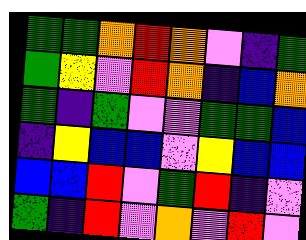[["green", "green", "orange", "red", "orange", "violet", "indigo", "green"], ["green", "yellow", "violet", "red", "orange", "indigo", "blue", "orange"], ["green", "indigo", "green", "violet", "violet", "green", "green", "blue"], ["indigo", "yellow", "blue", "blue", "violet", "yellow", "blue", "blue"], ["blue", "blue", "red", "violet", "green", "red", "indigo", "violet"], ["green", "indigo", "red", "violet", "orange", "violet", "red", "violet"]]